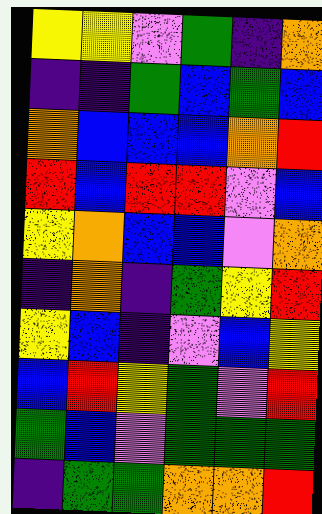[["yellow", "yellow", "violet", "green", "indigo", "orange"], ["indigo", "indigo", "green", "blue", "green", "blue"], ["orange", "blue", "blue", "blue", "orange", "red"], ["red", "blue", "red", "red", "violet", "blue"], ["yellow", "orange", "blue", "blue", "violet", "orange"], ["indigo", "orange", "indigo", "green", "yellow", "red"], ["yellow", "blue", "indigo", "violet", "blue", "yellow"], ["blue", "red", "yellow", "green", "violet", "red"], ["green", "blue", "violet", "green", "green", "green"], ["indigo", "green", "green", "orange", "orange", "red"]]